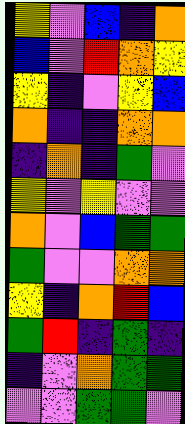[["yellow", "violet", "blue", "indigo", "orange"], ["blue", "violet", "red", "orange", "yellow"], ["yellow", "indigo", "violet", "yellow", "blue"], ["orange", "indigo", "indigo", "orange", "orange"], ["indigo", "orange", "indigo", "green", "violet"], ["yellow", "violet", "yellow", "violet", "violet"], ["orange", "violet", "blue", "green", "green"], ["green", "violet", "violet", "orange", "orange"], ["yellow", "indigo", "orange", "red", "blue"], ["green", "red", "indigo", "green", "indigo"], ["indigo", "violet", "orange", "green", "green"], ["violet", "violet", "green", "green", "violet"]]